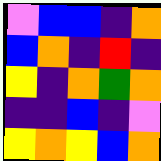[["violet", "blue", "blue", "indigo", "orange"], ["blue", "orange", "indigo", "red", "indigo"], ["yellow", "indigo", "orange", "green", "orange"], ["indigo", "indigo", "blue", "indigo", "violet"], ["yellow", "orange", "yellow", "blue", "orange"]]